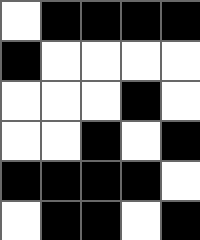[["white", "black", "black", "black", "black"], ["black", "white", "white", "white", "white"], ["white", "white", "white", "black", "white"], ["white", "white", "black", "white", "black"], ["black", "black", "black", "black", "white"], ["white", "black", "black", "white", "black"]]